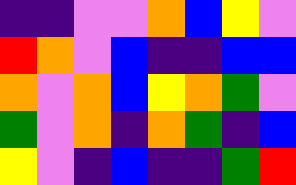[["indigo", "indigo", "violet", "violet", "orange", "blue", "yellow", "violet"], ["red", "orange", "violet", "blue", "indigo", "indigo", "blue", "blue"], ["orange", "violet", "orange", "blue", "yellow", "orange", "green", "violet"], ["green", "violet", "orange", "indigo", "orange", "green", "indigo", "blue"], ["yellow", "violet", "indigo", "blue", "indigo", "indigo", "green", "red"]]